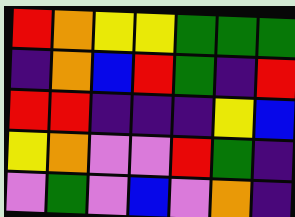[["red", "orange", "yellow", "yellow", "green", "green", "green"], ["indigo", "orange", "blue", "red", "green", "indigo", "red"], ["red", "red", "indigo", "indigo", "indigo", "yellow", "blue"], ["yellow", "orange", "violet", "violet", "red", "green", "indigo"], ["violet", "green", "violet", "blue", "violet", "orange", "indigo"]]